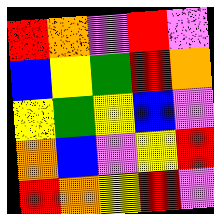[["red", "orange", "violet", "red", "violet"], ["blue", "yellow", "green", "red", "orange"], ["yellow", "green", "yellow", "blue", "violet"], ["orange", "blue", "violet", "yellow", "red"], ["red", "orange", "yellow", "red", "violet"]]